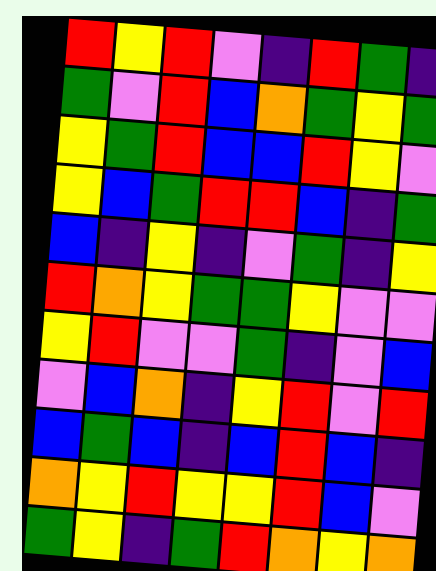[["red", "yellow", "red", "violet", "indigo", "red", "green", "indigo"], ["green", "violet", "red", "blue", "orange", "green", "yellow", "green"], ["yellow", "green", "red", "blue", "blue", "red", "yellow", "violet"], ["yellow", "blue", "green", "red", "red", "blue", "indigo", "green"], ["blue", "indigo", "yellow", "indigo", "violet", "green", "indigo", "yellow"], ["red", "orange", "yellow", "green", "green", "yellow", "violet", "violet"], ["yellow", "red", "violet", "violet", "green", "indigo", "violet", "blue"], ["violet", "blue", "orange", "indigo", "yellow", "red", "violet", "red"], ["blue", "green", "blue", "indigo", "blue", "red", "blue", "indigo"], ["orange", "yellow", "red", "yellow", "yellow", "red", "blue", "violet"], ["green", "yellow", "indigo", "green", "red", "orange", "yellow", "orange"]]